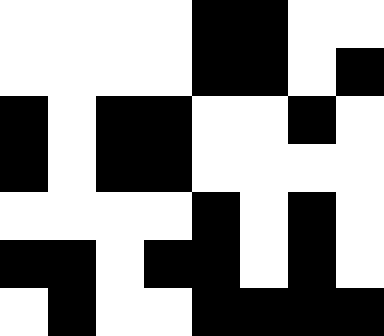[["white", "white", "white", "white", "black", "black", "white", "white"], ["white", "white", "white", "white", "black", "black", "white", "black"], ["black", "white", "black", "black", "white", "white", "black", "white"], ["black", "white", "black", "black", "white", "white", "white", "white"], ["white", "white", "white", "white", "black", "white", "black", "white"], ["black", "black", "white", "black", "black", "white", "black", "white"], ["white", "black", "white", "white", "black", "black", "black", "black"]]